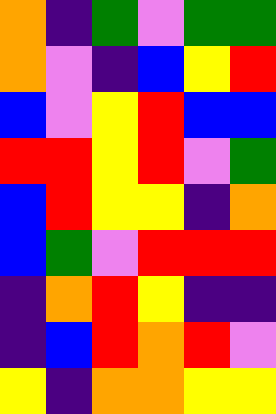[["orange", "indigo", "green", "violet", "green", "green"], ["orange", "violet", "indigo", "blue", "yellow", "red"], ["blue", "violet", "yellow", "red", "blue", "blue"], ["red", "red", "yellow", "red", "violet", "green"], ["blue", "red", "yellow", "yellow", "indigo", "orange"], ["blue", "green", "violet", "red", "red", "red"], ["indigo", "orange", "red", "yellow", "indigo", "indigo"], ["indigo", "blue", "red", "orange", "red", "violet"], ["yellow", "indigo", "orange", "orange", "yellow", "yellow"]]